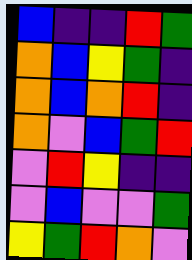[["blue", "indigo", "indigo", "red", "green"], ["orange", "blue", "yellow", "green", "indigo"], ["orange", "blue", "orange", "red", "indigo"], ["orange", "violet", "blue", "green", "red"], ["violet", "red", "yellow", "indigo", "indigo"], ["violet", "blue", "violet", "violet", "green"], ["yellow", "green", "red", "orange", "violet"]]